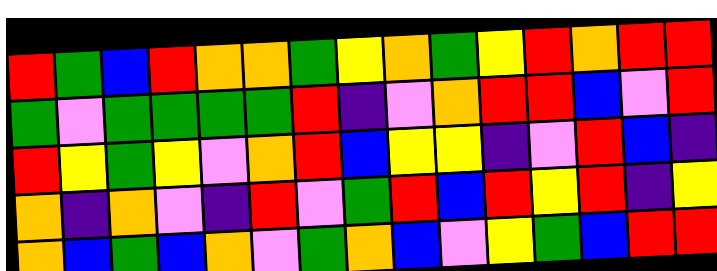[["red", "green", "blue", "red", "orange", "orange", "green", "yellow", "orange", "green", "yellow", "red", "orange", "red", "red"], ["green", "violet", "green", "green", "green", "green", "red", "indigo", "violet", "orange", "red", "red", "blue", "violet", "red"], ["red", "yellow", "green", "yellow", "violet", "orange", "red", "blue", "yellow", "yellow", "indigo", "violet", "red", "blue", "indigo"], ["orange", "indigo", "orange", "violet", "indigo", "red", "violet", "green", "red", "blue", "red", "yellow", "red", "indigo", "yellow"], ["orange", "blue", "green", "blue", "orange", "violet", "green", "orange", "blue", "violet", "yellow", "green", "blue", "red", "red"]]